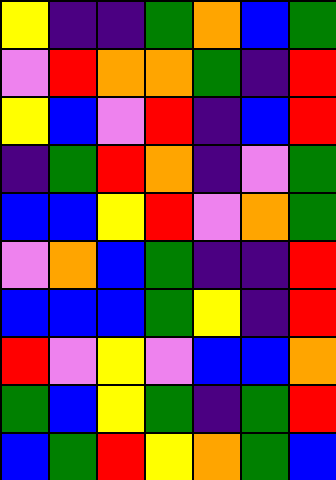[["yellow", "indigo", "indigo", "green", "orange", "blue", "green"], ["violet", "red", "orange", "orange", "green", "indigo", "red"], ["yellow", "blue", "violet", "red", "indigo", "blue", "red"], ["indigo", "green", "red", "orange", "indigo", "violet", "green"], ["blue", "blue", "yellow", "red", "violet", "orange", "green"], ["violet", "orange", "blue", "green", "indigo", "indigo", "red"], ["blue", "blue", "blue", "green", "yellow", "indigo", "red"], ["red", "violet", "yellow", "violet", "blue", "blue", "orange"], ["green", "blue", "yellow", "green", "indigo", "green", "red"], ["blue", "green", "red", "yellow", "orange", "green", "blue"]]